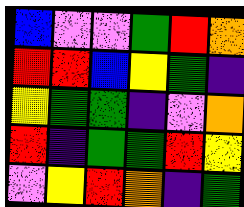[["blue", "violet", "violet", "green", "red", "orange"], ["red", "red", "blue", "yellow", "green", "indigo"], ["yellow", "green", "green", "indigo", "violet", "orange"], ["red", "indigo", "green", "green", "red", "yellow"], ["violet", "yellow", "red", "orange", "indigo", "green"]]